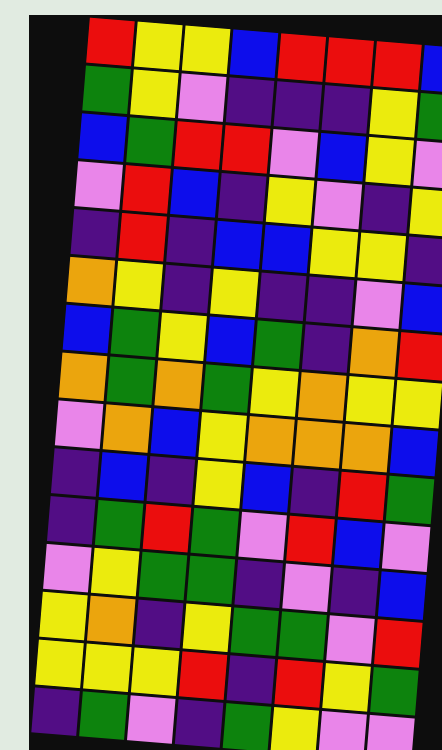[["red", "yellow", "yellow", "blue", "red", "red", "red", "blue"], ["green", "yellow", "violet", "indigo", "indigo", "indigo", "yellow", "green"], ["blue", "green", "red", "red", "violet", "blue", "yellow", "violet"], ["violet", "red", "blue", "indigo", "yellow", "violet", "indigo", "yellow"], ["indigo", "red", "indigo", "blue", "blue", "yellow", "yellow", "indigo"], ["orange", "yellow", "indigo", "yellow", "indigo", "indigo", "violet", "blue"], ["blue", "green", "yellow", "blue", "green", "indigo", "orange", "red"], ["orange", "green", "orange", "green", "yellow", "orange", "yellow", "yellow"], ["violet", "orange", "blue", "yellow", "orange", "orange", "orange", "blue"], ["indigo", "blue", "indigo", "yellow", "blue", "indigo", "red", "green"], ["indigo", "green", "red", "green", "violet", "red", "blue", "violet"], ["violet", "yellow", "green", "green", "indigo", "violet", "indigo", "blue"], ["yellow", "orange", "indigo", "yellow", "green", "green", "violet", "red"], ["yellow", "yellow", "yellow", "red", "indigo", "red", "yellow", "green"], ["indigo", "green", "violet", "indigo", "green", "yellow", "violet", "violet"]]